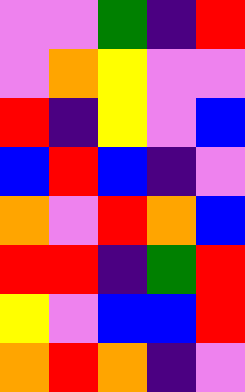[["violet", "violet", "green", "indigo", "red"], ["violet", "orange", "yellow", "violet", "violet"], ["red", "indigo", "yellow", "violet", "blue"], ["blue", "red", "blue", "indigo", "violet"], ["orange", "violet", "red", "orange", "blue"], ["red", "red", "indigo", "green", "red"], ["yellow", "violet", "blue", "blue", "red"], ["orange", "red", "orange", "indigo", "violet"]]